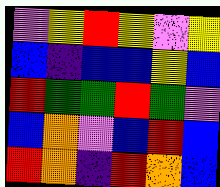[["violet", "yellow", "red", "yellow", "violet", "yellow"], ["blue", "indigo", "blue", "blue", "yellow", "blue"], ["red", "green", "green", "red", "green", "violet"], ["blue", "orange", "violet", "blue", "red", "blue"], ["red", "orange", "indigo", "red", "orange", "blue"]]